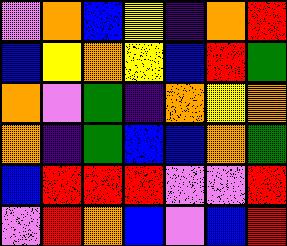[["violet", "orange", "blue", "yellow", "indigo", "orange", "red"], ["blue", "yellow", "orange", "yellow", "blue", "red", "green"], ["orange", "violet", "green", "indigo", "orange", "yellow", "orange"], ["orange", "indigo", "green", "blue", "blue", "orange", "green"], ["blue", "red", "red", "red", "violet", "violet", "red"], ["violet", "red", "orange", "blue", "violet", "blue", "red"]]